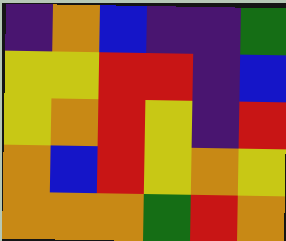[["indigo", "orange", "blue", "indigo", "indigo", "green"], ["yellow", "yellow", "red", "red", "indigo", "blue"], ["yellow", "orange", "red", "yellow", "indigo", "red"], ["orange", "blue", "red", "yellow", "orange", "yellow"], ["orange", "orange", "orange", "green", "red", "orange"]]